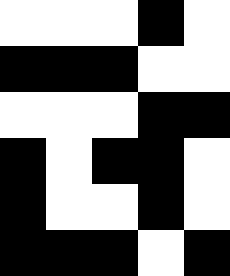[["white", "white", "white", "black", "white"], ["black", "black", "black", "white", "white"], ["white", "white", "white", "black", "black"], ["black", "white", "black", "black", "white"], ["black", "white", "white", "black", "white"], ["black", "black", "black", "white", "black"]]